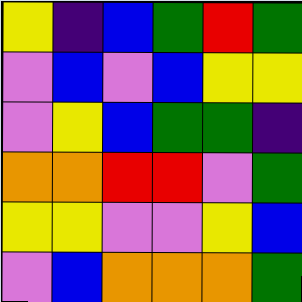[["yellow", "indigo", "blue", "green", "red", "green"], ["violet", "blue", "violet", "blue", "yellow", "yellow"], ["violet", "yellow", "blue", "green", "green", "indigo"], ["orange", "orange", "red", "red", "violet", "green"], ["yellow", "yellow", "violet", "violet", "yellow", "blue"], ["violet", "blue", "orange", "orange", "orange", "green"]]